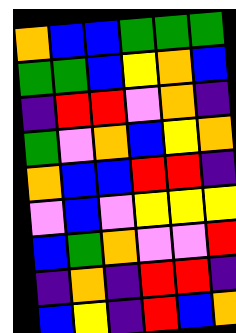[["orange", "blue", "blue", "green", "green", "green"], ["green", "green", "blue", "yellow", "orange", "blue"], ["indigo", "red", "red", "violet", "orange", "indigo"], ["green", "violet", "orange", "blue", "yellow", "orange"], ["orange", "blue", "blue", "red", "red", "indigo"], ["violet", "blue", "violet", "yellow", "yellow", "yellow"], ["blue", "green", "orange", "violet", "violet", "red"], ["indigo", "orange", "indigo", "red", "red", "indigo"], ["blue", "yellow", "indigo", "red", "blue", "orange"]]